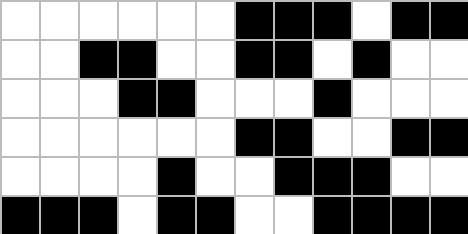[["white", "white", "white", "white", "white", "white", "black", "black", "black", "white", "black", "black"], ["white", "white", "black", "black", "white", "white", "black", "black", "white", "black", "white", "white"], ["white", "white", "white", "black", "black", "white", "white", "white", "black", "white", "white", "white"], ["white", "white", "white", "white", "white", "white", "black", "black", "white", "white", "black", "black"], ["white", "white", "white", "white", "black", "white", "white", "black", "black", "black", "white", "white"], ["black", "black", "black", "white", "black", "black", "white", "white", "black", "black", "black", "black"]]